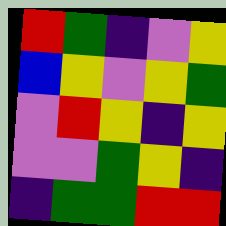[["red", "green", "indigo", "violet", "yellow"], ["blue", "yellow", "violet", "yellow", "green"], ["violet", "red", "yellow", "indigo", "yellow"], ["violet", "violet", "green", "yellow", "indigo"], ["indigo", "green", "green", "red", "red"]]